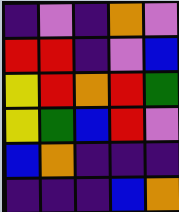[["indigo", "violet", "indigo", "orange", "violet"], ["red", "red", "indigo", "violet", "blue"], ["yellow", "red", "orange", "red", "green"], ["yellow", "green", "blue", "red", "violet"], ["blue", "orange", "indigo", "indigo", "indigo"], ["indigo", "indigo", "indigo", "blue", "orange"]]